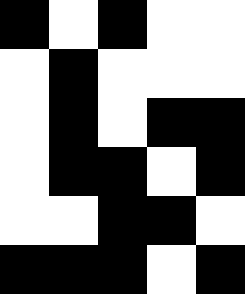[["black", "white", "black", "white", "white"], ["white", "black", "white", "white", "white"], ["white", "black", "white", "black", "black"], ["white", "black", "black", "white", "black"], ["white", "white", "black", "black", "white"], ["black", "black", "black", "white", "black"]]